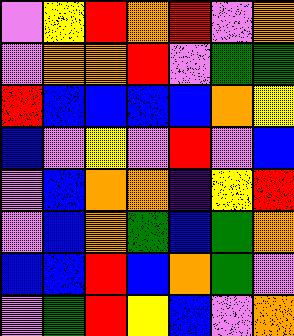[["violet", "yellow", "red", "orange", "red", "violet", "orange"], ["violet", "orange", "orange", "red", "violet", "green", "green"], ["red", "blue", "blue", "blue", "blue", "orange", "yellow"], ["blue", "violet", "yellow", "violet", "red", "violet", "blue"], ["violet", "blue", "orange", "orange", "indigo", "yellow", "red"], ["violet", "blue", "orange", "green", "blue", "green", "orange"], ["blue", "blue", "red", "blue", "orange", "green", "violet"], ["violet", "green", "red", "yellow", "blue", "violet", "orange"]]